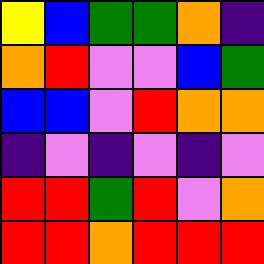[["yellow", "blue", "green", "green", "orange", "indigo"], ["orange", "red", "violet", "violet", "blue", "green"], ["blue", "blue", "violet", "red", "orange", "orange"], ["indigo", "violet", "indigo", "violet", "indigo", "violet"], ["red", "red", "green", "red", "violet", "orange"], ["red", "red", "orange", "red", "red", "red"]]